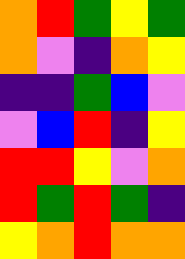[["orange", "red", "green", "yellow", "green"], ["orange", "violet", "indigo", "orange", "yellow"], ["indigo", "indigo", "green", "blue", "violet"], ["violet", "blue", "red", "indigo", "yellow"], ["red", "red", "yellow", "violet", "orange"], ["red", "green", "red", "green", "indigo"], ["yellow", "orange", "red", "orange", "orange"]]